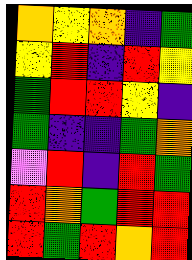[["orange", "yellow", "orange", "indigo", "green"], ["yellow", "red", "indigo", "red", "yellow"], ["green", "red", "red", "yellow", "indigo"], ["green", "indigo", "indigo", "green", "orange"], ["violet", "red", "indigo", "red", "green"], ["red", "orange", "green", "red", "red"], ["red", "green", "red", "orange", "red"]]